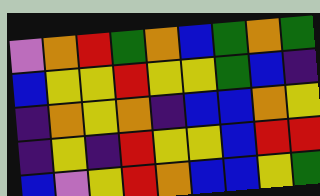[["violet", "orange", "red", "green", "orange", "blue", "green", "orange", "green"], ["blue", "yellow", "yellow", "red", "yellow", "yellow", "green", "blue", "indigo"], ["indigo", "orange", "yellow", "orange", "indigo", "blue", "blue", "orange", "yellow"], ["indigo", "yellow", "indigo", "red", "yellow", "yellow", "blue", "red", "red"], ["blue", "violet", "yellow", "red", "orange", "blue", "blue", "yellow", "green"]]